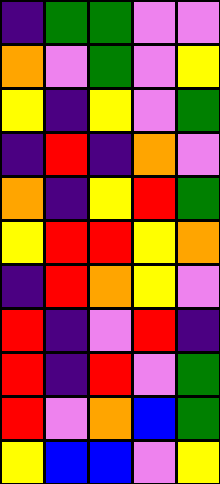[["indigo", "green", "green", "violet", "violet"], ["orange", "violet", "green", "violet", "yellow"], ["yellow", "indigo", "yellow", "violet", "green"], ["indigo", "red", "indigo", "orange", "violet"], ["orange", "indigo", "yellow", "red", "green"], ["yellow", "red", "red", "yellow", "orange"], ["indigo", "red", "orange", "yellow", "violet"], ["red", "indigo", "violet", "red", "indigo"], ["red", "indigo", "red", "violet", "green"], ["red", "violet", "orange", "blue", "green"], ["yellow", "blue", "blue", "violet", "yellow"]]